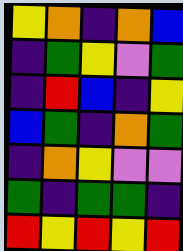[["yellow", "orange", "indigo", "orange", "blue"], ["indigo", "green", "yellow", "violet", "green"], ["indigo", "red", "blue", "indigo", "yellow"], ["blue", "green", "indigo", "orange", "green"], ["indigo", "orange", "yellow", "violet", "violet"], ["green", "indigo", "green", "green", "indigo"], ["red", "yellow", "red", "yellow", "red"]]